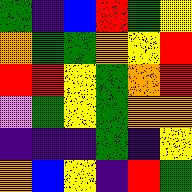[["green", "indigo", "blue", "red", "green", "yellow"], ["orange", "green", "green", "orange", "yellow", "red"], ["red", "red", "yellow", "green", "orange", "red"], ["violet", "green", "yellow", "green", "orange", "orange"], ["indigo", "indigo", "indigo", "green", "indigo", "yellow"], ["orange", "blue", "yellow", "indigo", "red", "green"]]